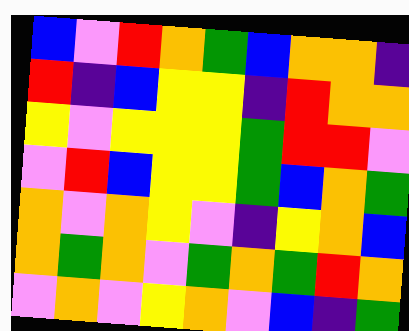[["blue", "violet", "red", "orange", "green", "blue", "orange", "orange", "indigo"], ["red", "indigo", "blue", "yellow", "yellow", "indigo", "red", "orange", "orange"], ["yellow", "violet", "yellow", "yellow", "yellow", "green", "red", "red", "violet"], ["violet", "red", "blue", "yellow", "yellow", "green", "blue", "orange", "green"], ["orange", "violet", "orange", "yellow", "violet", "indigo", "yellow", "orange", "blue"], ["orange", "green", "orange", "violet", "green", "orange", "green", "red", "orange"], ["violet", "orange", "violet", "yellow", "orange", "violet", "blue", "indigo", "green"]]